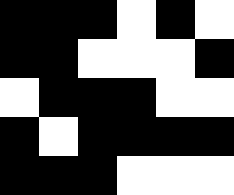[["black", "black", "black", "white", "black", "white"], ["black", "black", "white", "white", "white", "black"], ["white", "black", "black", "black", "white", "white"], ["black", "white", "black", "black", "black", "black"], ["black", "black", "black", "white", "white", "white"]]